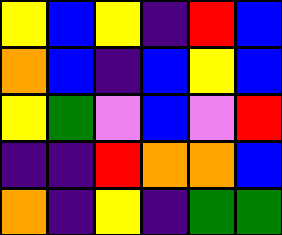[["yellow", "blue", "yellow", "indigo", "red", "blue"], ["orange", "blue", "indigo", "blue", "yellow", "blue"], ["yellow", "green", "violet", "blue", "violet", "red"], ["indigo", "indigo", "red", "orange", "orange", "blue"], ["orange", "indigo", "yellow", "indigo", "green", "green"]]